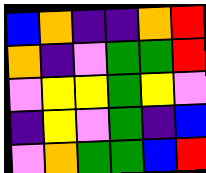[["blue", "orange", "indigo", "indigo", "orange", "red"], ["orange", "indigo", "violet", "green", "green", "red"], ["violet", "yellow", "yellow", "green", "yellow", "violet"], ["indigo", "yellow", "violet", "green", "indigo", "blue"], ["violet", "orange", "green", "green", "blue", "red"]]